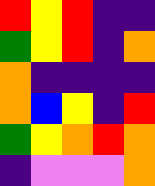[["red", "yellow", "red", "indigo", "indigo"], ["green", "yellow", "red", "indigo", "orange"], ["orange", "indigo", "indigo", "indigo", "indigo"], ["orange", "blue", "yellow", "indigo", "red"], ["green", "yellow", "orange", "red", "orange"], ["indigo", "violet", "violet", "violet", "orange"]]